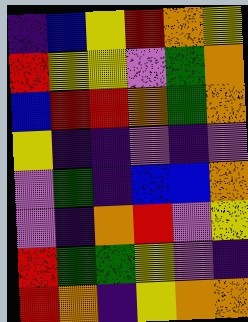[["indigo", "blue", "yellow", "red", "orange", "yellow"], ["red", "yellow", "yellow", "violet", "green", "orange"], ["blue", "red", "red", "orange", "green", "orange"], ["yellow", "indigo", "indigo", "violet", "indigo", "violet"], ["violet", "green", "indigo", "blue", "blue", "orange"], ["violet", "indigo", "orange", "red", "violet", "yellow"], ["red", "green", "green", "yellow", "violet", "indigo"], ["red", "orange", "indigo", "yellow", "orange", "orange"]]